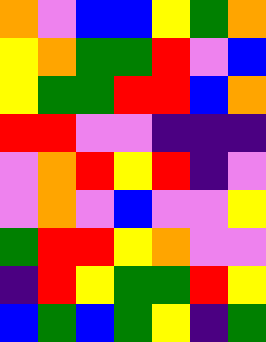[["orange", "violet", "blue", "blue", "yellow", "green", "orange"], ["yellow", "orange", "green", "green", "red", "violet", "blue"], ["yellow", "green", "green", "red", "red", "blue", "orange"], ["red", "red", "violet", "violet", "indigo", "indigo", "indigo"], ["violet", "orange", "red", "yellow", "red", "indigo", "violet"], ["violet", "orange", "violet", "blue", "violet", "violet", "yellow"], ["green", "red", "red", "yellow", "orange", "violet", "violet"], ["indigo", "red", "yellow", "green", "green", "red", "yellow"], ["blue", "green", "blue", "green", "yellow", "indigo", "green"]]